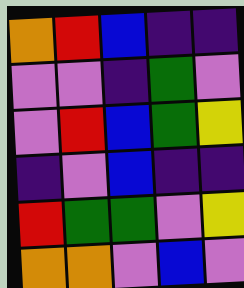[["orange", "red", "blue", "indigo", "indigo"], ["violet", "violet", "indigo", "green", "violet"], ["violet", "red", "blue", "green", "yellow"], ["indigo", "violet", "blue", "indigo", "indigo"], ["red", "green", "green", "violet", "yellow"], ["orange", "orange", "violet", "blue", "violet"]]